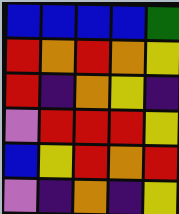[["blue", "blue", "blue", "blue", "green"], ["red", "orange", "red", "orange", "yellow"], ["red", "indigo", "orange", "yellow", "indigo"], ["violet", "red", "red", "red", "yellow"], ["blue", "yellow", "red", "orange", "red"], ["violet", "indigo", "orange", "indigo", "yellow"]]